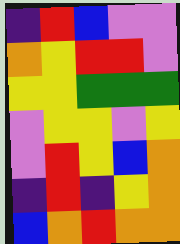[["indigo", "red", "blue", "violet", "violet"], ["orange", "yellow", "red", "red", "violet"], ["yellow", "yellow", "green", "green", "green"], ["violet", "yellow", "yellow", "violet", "yellow"], ["violet", "red", "yellow", "blue", "orange"], ["indigo", "red", "indigo", "yellow", "orange"], ["blue", "orange", "red", "orange", "orange"]]